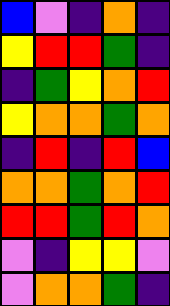[["blue", "violet", "indigo", "orange", "indigo"], ["yellow", "red", "red", "green", "indigo"], ["indigo", "green", "yellow", "orange", "red"], ["yellow", "orange", "orange", "green", "orange"], ["indigo", "red", "indigo", "red", "blue"], ["orange", "orange", "green", "orange", "red"], ["red", "red", "green", "red", "orange"], ["violet", "indigo", "yellow", "yellow", "violet"], ["violet", "orange", "orange", "green", "indigo"]]